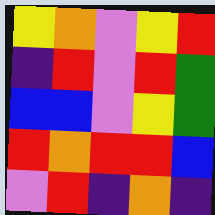[["yellow", "orange", "violet", "yellow", "red"], ["indigo", "red", "violet", "red", "green"], ["blue", "blue", "violet", "yellow", "green"], ["red", "orange", "red", "red", "blue"], ["violet", "red", "indigo", "orange", "indigo"]]